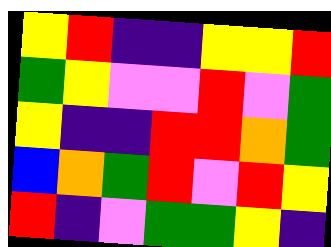[["yellow", "red", "indigo", "indigo", "yellow", "yellow", "red"], ["green", "yellow", "violet", "violet", "red", "violet", "green"], ["yellow", "indigo", "indigo", "red", "red", "orange", "green"], ["blue", "orange", "green", "red", "violet", "red", "yellow"], ["red", "indigo", "violet", "green", "green", "yellow", "indigo"]]